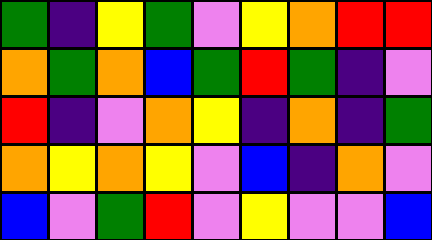[["green", "indigo", "yellow", "green", "violet", "yellow", "orange", "red", "red"], ["orange", "green", "orange", "blue", "green", "red", "green", "indigo", "violet"], ["red", "indigo", "violet", "orange", "yellow", "indigo", "orange", "indigo", "green"], ["orange", "yellow", "orange", "yellow", "violet", "blue", "indigo", "orange", "violet"], ["blue", "violet", "green", "red", "violet", "yellow", "violet", "violet", "blue"]]